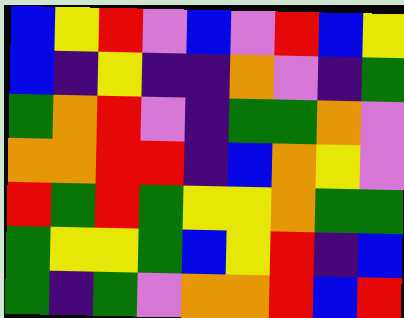[["blue", "yellow", "red", "violet", "blue", "violet", "red", "blue", "yellow"], ["blue", "indigo", "yellow", "indigo", "indigo", "orange", "violet", "indigo", "green"], ["green", "orange", "red", "violet", "indigo", "green", "green", "orange", "violet"], ["orange", "orange", "red", "red", "indigo", "blue", "orange", "yellow", "violet"], ["red", "green", "red", "green", "yellow", "yellow", "orange", "green", "green"], ["green", "yellow", "yellow", "green", "blue", "yellow", "red", "indigo", "blue"], ["green", "indigo", "green", "violet", "orange", "orange", "red", "blue", "red"]]